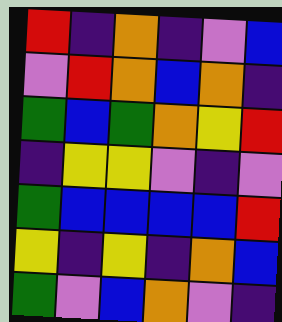[["red", "indigo", "orange", "indigo", "violet", "blue"], ["violet", "red", "orange", "blue", "orange", "indigo"], ["green", "blue", "green", "orange", "yellow", "red"], ["indigo", "yellow", "yellow", "violet", "indigo", "violet"], ["green", "blue", "blue", "blue", "blue", "red"], ["yellow", "indigo", "yellow", "indigo", "orange", "blue"], ["green", "violet", "blue", "orange", "violet", "indigo"]]